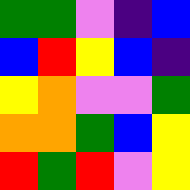[["green", "green", "violet", "indigo", "blue"], ["blue", "red", "yellow", "blue", "indigo"], ["yellow", "orange", "violet", "violet", "green"], ["orange", "orange", "green", "blue", "yellow"], ["red", "green", "red", "violet", "yellow"]]